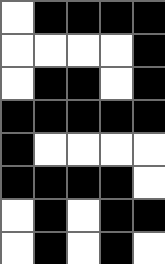[["white", "black", "black", "black", "black"], ["white", "white", "white", "white", "black"], ["white", "black", "black", "white", "black"], ["black", "black", "black", "black", "black"], ["black", "white", "white", "white", "white"], ["black", "black", "black", "black", "white"], ["white", "black", "white", "black", "black"], ["white", "black", "white", "black", "white"]]